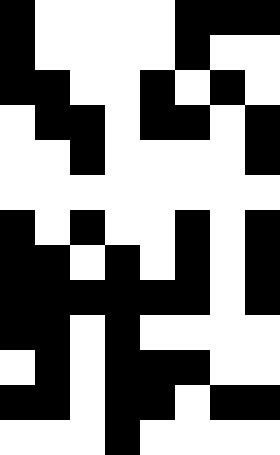[["black", "white", "white", "white", "white", "black", "black", "black"], ["black", "white", "white", "white", "white", "black", "white", "white"], ["black", "black", "white", "white", "black", "white", "black", "white"], ["white", "black", "black", "white", "black", "black", "white", "black"], ["white", "white", "black", "white", "white", "white", "white", "black"], ["white", "white", "white", "white", "white", "white", "white", "white"], ["black", "white", "black", "white", "white", "black", "white", "black"], ["black", "black", "white", "black", "white", "black", "white", "black"], ["black", "black", "black", "black", "black", "black", "white", "black"], ["black", "black", "white", "black", "white", "white", "white", "white"], ["white", "black", "white", "black", "black", "black", "white", "white"], ["black", "black", "white", "black", "black", "white", "black", "black"], ["white", "white", "white", "black", "white", "white", "white", "white"]]